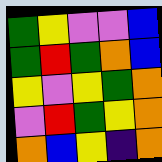[["green", "yellow", "violet", "violet", "blue"], ["green", "red", "green", "orange", "blue"], ["yellow", "violet", "yellow", "green", "orange"], ["violet", "red", "green", "yellow", "orange"], ["orange", "blue", "yellow", "indigo", "orange"]]